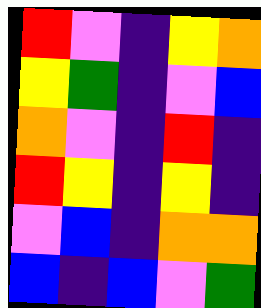[["red", "violet", "indigo", "yellow", "orange"], ["yellow", "green", "indigo", "violet", "blue"], ["orange", "violet", "indigo", "red", "indigo"], ["red", "yellow", "indigo", "yellow", "indigo"], ["violet", "blue", "indigo", "orange", "orange"], ["blue", "indigo", "blue", "violet", "green"]]